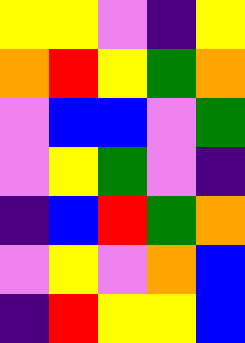[["yellow", "yellow", "violet", "indigo", "yellow"], ["orange", "red", "yellow", "green", "orange"], ["violet", "blue", "blue", "violet", "green"], ["violet", "yellow", "green", "violet", "indigo"], ["indigo", "blue", "red", "green", "orange"], ["violet", "yellow", "violet", "orange", "blue"], ["indigo", "red", "yellow", "yellow", "blue"]]